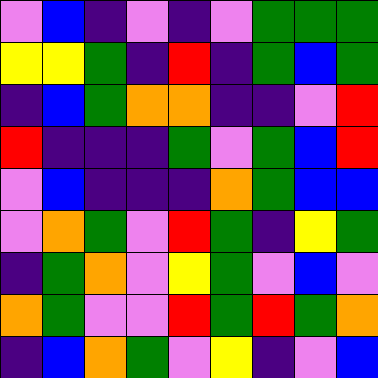[["violet", "blue", "indigo", "violet", "indigo", "violet", "green", "green", "green"], ["yellow", "yellow", "green", "indigo", "red", "indigo", "green", "blue", "green"], ["indigo", "blue", "green", "orange", "orange", "indigo", "indigo", "violet", "red"], ["red", "indigo", "indigo", "indigo", "green", "violet", "green", "blue", "red"], ["violet", "blue", "indigo", "indigo", "indigo", "orange", "green", "blue", "blue"], ["violet", "orange", "green", "violet", "red", "green", "indigo", "yellow", "green"], ["indigo", "green", "orange", "violet", "yellow", "green", "violet", "blue", "violet"], ["orange", "green", "violet", "violet", "red", "green", "red", "green", "orange"], ["indigo", "blue", "orange", "green", "violet", "yellow", "indigo", "violet", "blue"]]